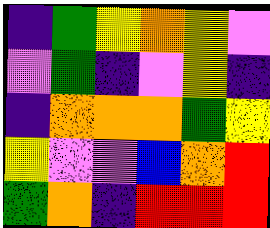[["indigo", "green", "yellow", "orange", "yellow", "violet"], ["violet", "green", "indigo", "violet", "yellow", "indigo"], ["indigo", "orange", "orange", "orange", "green", "yellow"], ["yellow", "violet", "violet", "blue", "orange", "red"], ["green", "orange", "indigo", "red", "red", "red"]]